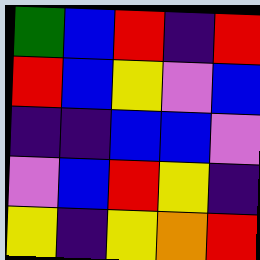[["green", "blue", "red", "indigo", "red"], ["red", "blue", "yellow", "violet", "blue"], ["indigo", "indigo", "blue", "blue", "violet"], ["violet", "blue", "red", "yellow", "indigo"], ["yellow", "indigo", "yellow", "orange", "red"]]